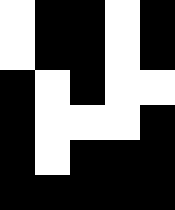[["white", "black", "black", "white", "black"], ["white", "black", "black", "white", "black"], ["black", "white", "black", "white", "white"], ["black", "white", "white", "white", "black"], ["black", "white", "black", "black", "black"], ["black", "black", "black", "black", "black"]]